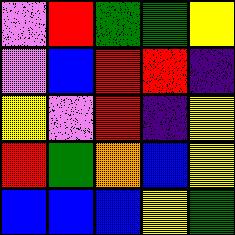[["violet", "red", "green", "green", "yellow"], ["violet", "blue", "red", "red", "indigo"], ["yellow", "violet", "red", "indigo", "yellow"], ["red", "green", "orange", "blue", "yellow"], ["blue", "blue", "blue", "yellow", "green"]]